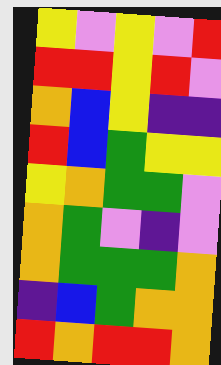[["yellow", "violet", "yellow", "violet", "red"], ["red", "red", "yellow", "red", "violet"], ["orange", "blue", "yellow", "indigo", "indigo"], ["red", "blue", "green", "yellow", "yellow"], ["yellow", "orange", "green", "green", "violet"], ["orange", "green", "violet", "indigo", "violet"], ["orange", "green", "green", "green", "orange"], ["indigo", "blue", "green", "orange", "orange"], ["red", "orange", "red", "red", "orange"]]